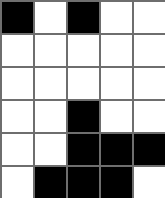[["black", "white", "black", "white", "white"], ["white", "white", "white", "white", "white"], ["white", "white", "white", "white", "white"], ["white", "white", "black", "white", "white"], ["white", "white", "black", "black", "black"], ["white", "black", "black", "black", "white"]]